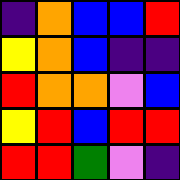[["indigo", "orange", "blue", "blue", "red"], ["yellow", "orange", "blue", "indigo", "indigo"], ["red", "orange", "orange", "violet", "blue"], ["yellow", "red", "blue", "red", "red"], ["red", "red", "green", "violet", "indigo"]]